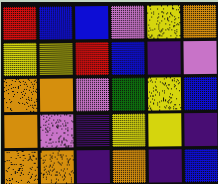[["red", "blue", "blue", "violet", "yellow", "orange"], ["yellow", "yellow", "red", "blue", "indigo", "violet"], ["orange", "orange", "violet", "green", "yellow", "blue"], ["orange", "violet", "indigo", "yellow", "yellow", "indigo"], ["orange", "orange", "indigo", "orange", "indigo", "blue"]]